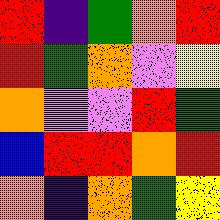[["red", "indigo", "green", "orange", "red"], ["red", "green", "orange", "violet", "yellow"], ["orange", "violet", "violet", "red", "green"], ["blue", "red", "red", "orange", "red"], ["orange", "indigo", "orange", "green", "yellow"]]